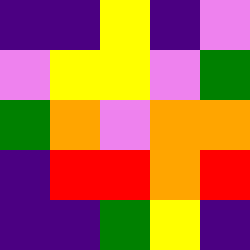[["indigo", "indigo", "yellow", "indigo", "violet"], ["violet", "yellow", "yellow", "violet", "green"], ["green", "orange", "violet", "orange", "orange"], ["indigo", "red", "red", "orange", "red"], ["indigo", "indigo", "green", "yellow", "indigo"]]